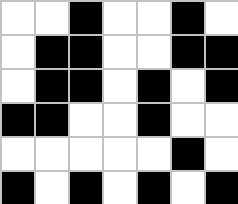[["white", "white", "black", "white", "white", "black", "white"], ["white", "black", "black", "white", "white", "black", "black"], ["white", "black", "black", "white", "black", "white", "black"], ["black", "black", "white", "white", "black", "white", "white"], ["white", "white", "white", "white", "white", "black", "white"], ["black", "white", "black", "white", "black", "white", "black"]]